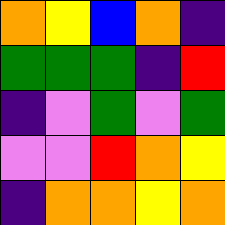[["orange", "yellow", "blue", "orange", "indigo"], ["green", "green", "green", "indigo", "red"], ["indigo", "violet", "green", "violet", "green"], ["violet", "violet", "red", "orange", "yellow"], ["indigo", "orange", "orange", "yellow", "orange"]]